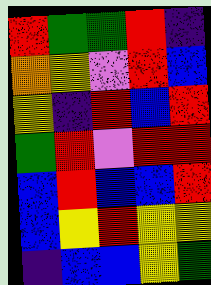[["red", "green", "green", "red", "indigo"], ["orange", "yellow", "violet", "red", "blue"], ["yellow", "indigo", "red", "blue", "red"], ["green", "red", "violet", "red", "red"], ["blue", "red", "blue", "blue", "red"], ["blue", "yellow", "red", "yellow", "yellow"], ["indigo", "blue", "blue", "yellow", "green"]]